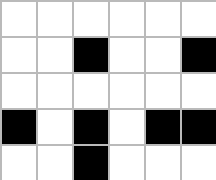[["white", "white", "white", "white", "white", "white"], ["white", "white", "black", "white", "white", "black"], ["white", "white", "white", "white", "white", "white"], ["black", "white", "black", "white", "black", "black"], ["white", "white", "black", "white", "white", "white"]]